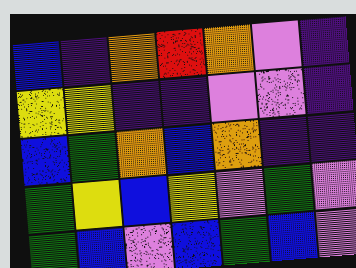[["blue", "indigo", "orange", "red", "orange", "violet", "indigo"], ["yellow", "yellow", "indigo", "indigo", "violet", "violet", "indigo"], ["blue", "green", "orange", "blue", "orange", "indigo", "indigo"], ["green", "yellow", "blue", "yellow", "violet", "green", "violet"], ["green", "blue", "violet", "blue", "green", "blue", "violet"]]